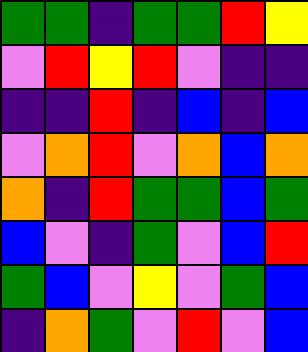[["green", "green", "indigo", "green", "green", "red", "yellow"], ["violet", "red", "yellow", "red", "violet", "indigo", "indigo"], ["indigo", "indigo", "red", "indigo", "blue", "indigo", "blue"], ["violet", "orange", "red", "violet", "orange", "blue", "orange"], ["orange", "indigo", "red", "green", "green", "blue", "green"], ["blue", "violet", "indigo", "green", "violet", "blue", "red"], ["green", "blue", "violet", "yellow", "violet", "green", "blue"], ["indigo", "orange", "green", "violet", "red", "violet", "blue"]]